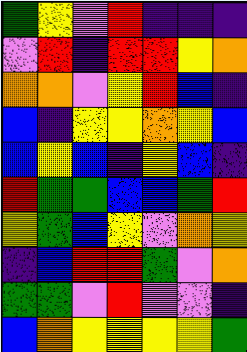[["green", "yellow", "violet", "red", "indigo", "indigo", "indigo"], ["violet", "red", "indigo", "red", "red", "yellow", "orange"], ["orange", "orange", "violet", "yellow", "red", "blue", "indigo"], ["blue", "indigo", "yellow", "yellow", "orange", "yellow", "blue"], ["blue", "yellow", "blue", "indigo", "yellow", "blue", "indigo"], ["red", "green", "green", "blue", "blue", "green", "red"], ["yellow", "green", "blue", "yellow", "violet", "orange", "yellow"], ["indigo", "blue", "red", "red", "green", "violet", "orange"], ["green", "green", "violet", "red", "violet", "violet", "indigo"], ["blue", "orange", "yellow", "yellow", "yellow", "yellow", "green"]]